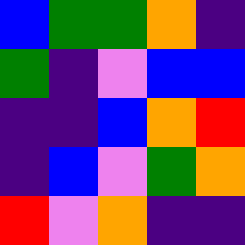[["blue", "green", "green", "orange", "indigo"], ["green", "indigo", "violet", "blue", "blue"], ["indigo", "indigo", "blue", "orange", "red"], ["indigo", "blue", "violet", "green", "orange"], ["red", "violet", "orange", "indigo", "indigo"]]